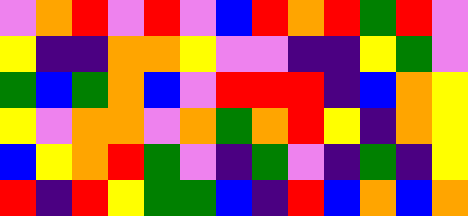[["violet", "orange", "red", "violet", "red", "violet", "blue", "red", "orange", "red", "green", "red", "violet"], ["yellow", "indigo", "indigo", "orange", "orange", "yellow", "violet", "violet", "indigo", "indigo", "yellow", "green", "violet"], ["green", "blue", "green", "orange", "blue", "violet", "red", "red", "red", "indigo", "blue", "orange", "yellow"], ["yellow", "violet", "orange", "orange", "violet", "orange", "green", "orange", "red", "yellow", "indigo", "orange", "yellow"], ["blue", "yellow", "orange", "red", "green", "violet", "indigo", "green", "violet", "indigo", "green", "indigo", "yellow"], ["red", "indigo", "red", "yellow", "green", "green", "blue", "indigo", "red", "blue", "orange", "blue", "orange"]]